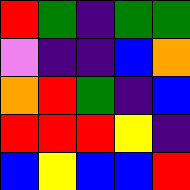[["red", "green", "indigo", "green", "green"], ["violet", "indigo", "indigo", "blue", "orange"], ["orange", "red", "green", "indigo", "blue"], ["red", "red", "red", "yellow", "indigo"], ["blue", "yellow", "blue", "blue", "red"]]